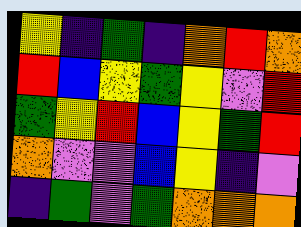[["yellow", "indigo", "green", "indigo", "orange", "red", "orange"], ["red", "blue", "yellow", "green", "yellow", "violet", "red"], ["green", "yellow", "red", "blue", "yellow", "green", "red"], ["orange", "violet", "violet", "blue", "yellow", "indigo", "violet"], ["indigo", "green", "violet", "green", "orange", "orange", "orange"]]